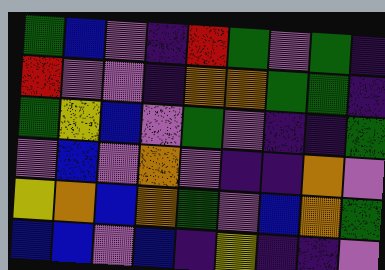[["green", "blue", "violet", "indigo", "red", "green", "violet", "green", "indigo"], ["red", "violet", "violet", "indigo", "orange", "orange", "green", "green", "indigo"], ["green", "yellow", "blue", "violet", "green", "violet", "indigo", "indigo", "green"], ["violet", "blue", "violet", "orange", "violet", "indigo", "indigo", "orange", "violet"], ["yellow", "orange", "blue", "orange", "green", "violet", "blue", "orange", "green"], ["blue", "blue", "violet", "blue", "indigo", "yellow", "indigo", "indigo", "violet"]]